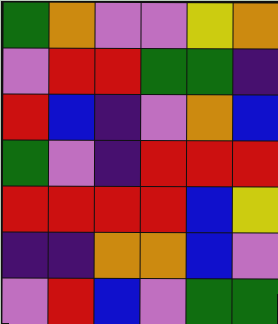[["green", "orange", "violet", "violet", "yellow", "orange"], ["violet", "red", "red", "green", "green", "indigo"], ["red", "blue", "indigo", "violet", "orange", "blue"], ["green", "violet", "indigo", "red", "red", "red"], ["red", "red", "red", "red", "blue", "yellow"], ["indigo", "indigo", "orange", "orange", "blue", "violet"], ["violet", "red", "blue", "violet", "green", "green"]]